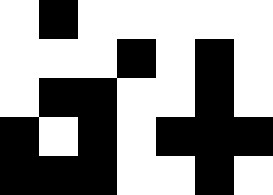[["white", "black", "white", "white", "white", "white", "white"], ["white", "white", "white", "black", "white", "black", "white"], ["white", "black", "black", "white", "white", "black", "white"], ["black", "white", "black", "white", "black", "black", "black"], ["black", "black", "black", "white", "white", "black", "white"]]